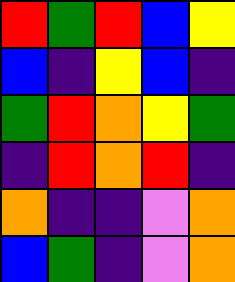[["red", "green", "red", "blue", "yellow"], ["blue", "indigo", "yellow", "blue", "indigo"], ["green", "red", "orange", "yellow", "green"], ["indigo", "red", "orange", "red", "indigo"], ["orange", "indigo", "indigo", "violet", "orange"], ["blue", "green", "indigo", "violet", "orange"]]